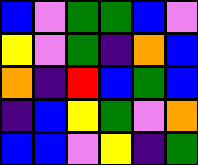[["blue", "violet", "green", "green", "blue", "violet"], ["yellow", "violet", "green", "indigo", "orange", "blue"], ["orange", "indigo", "red", "blue", "green", "blue"], ["indigo", "blue", "yellow", "green", "violet", "orange"], ["blue", "blue", "violet", "yellow", "indigo", "green"]]